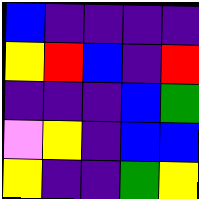[["blue", "indigo", "indigo", "indigo", "indigo"], ["yellow", "red", "blue", "indigo", "red"], ["indigo", "indigo", "indigo", "blue", "green"], ["violet", "yellow", "indigo", "blue", "blue"], ["yellow", "indigo", "indigo", "green", "yellow"]]